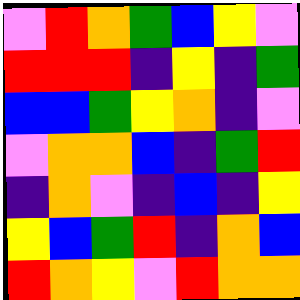[["violet", "red", "orange", "green", "blue", "yellow", "violet"], ["red", "red", "red", "indigo", "yellow", "indigo", "green"], ["blue", "blue", "green", "yellow", "orange", "indigo", "violet"], ["violet", "orange", "orange", "blue", "indigo", "green", "red"], ["indigo", "orange", "violet", "indigo", "blue", "indigo", "yellow"], ["yellow", "blue", "green", "red", "indigo", "orange", "blue"], ["red", "orange", "yellow", "violet", "red", "orange", "orange"]]